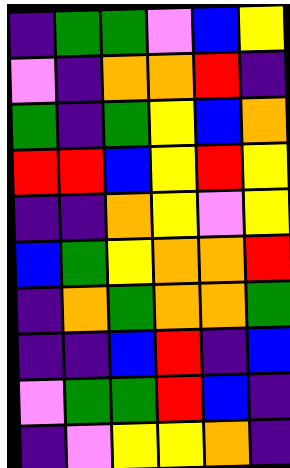[["indigo", "green", "green", "violet", "blue", "yellow"], ["violet", "indigo", "orange", "orange", "red", "indigo"], ["green", "indigo", "green", "yellow", "blue", "orange"], ["red", "red", "blue", "yellow", "red", "yellow"], ["indigo", "indigo", "orange", "yellow", "violet", "yellow"], ["blue", "green", "yellow", "orange", "orange", "red"], ["indigo", "orange", "green", "orange", "orange", "green"], ["indigo", "indigo", "blue", "red", "indigo", "blue"], ["violet", "green", "green", "red", "blue", "indigo"], ["indigo", "violet", "yellow", "yellow", "orange", "indigo"]]